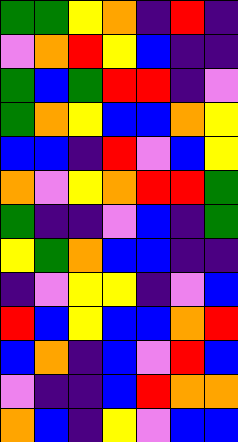[["green", "green", "yellow", "orange", "indigo", "red", "indigo"], ["violet", "orange", "red", "yellow", "blue", "indigo", "indigo"], ["green", "blue", "green", "red", "red", "indigo", "violet"], ["green", "orange", "yellow", "blue", "blue", "orange", "yellow"], ["blue", "blue", "indigo", "red", "violet", "blue", "yellow"], ["orange", "violet", "yellow", "orange", "red", "red", "green"], ["green", "indigo", "indigo", "violet", "blue", "indigo", "green"], ["yellow", "green", "orange", "blue", "blue", "indigo", "indigo"], ["indigo", "violet", "yellow", "yellow", "indigo", "violet", "blue"], ["red", "blue", "yellow", "blue", "blue", "orange", "red"], ["blue", "orange", "indigo", "blue", "violet", "red", "blue"], ["violet", "indigo", "indigo", "blue", "red", "orange", "orange"], ["orange", "blue", "indigo", "yellow", "violet", "blue", "blue"]]